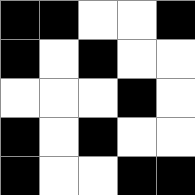[["black", "black", "white", "white", "black"], ["black", "white", "black", "white", "white"], ["white", "white", "white", "black", "white"], ["black", "white", "black", "white", "white"], ["black", "white", "white", "black", "black"]]